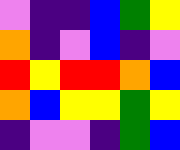[["violet", "indigo", "indigo", "blue", "green", "yellow"], ["orange", "indigo", "violet", "blue", "indigo", "violet"], ["red", "yellow", "red", "red", "orange", "blue"], ["orange", "blue", "yellow", "yellow", "green", "yellow"], ["indigo", "violet", "violet", "indigo", "green", "blue"]]